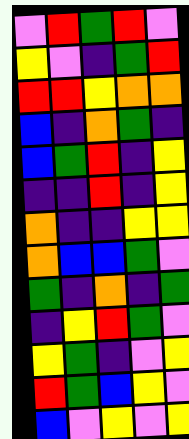[["violet", "red", "green", "red", "violet"], ["yellow", "violet", "indigo", "green", "red"], ["red", "red", "yellow", "orange", "orange"], ["blue", "indigo", "orange", "green", "indigo"], ["blue", "green", "red", "indigo", "yellow"], ["indigo", "indigo", "red", "indigo", "yellow"], ["orange", "indigo", "indigo", "yellow", "yellow"], ["orange", "blue", "blue", "green", "violet"], ["green", "indigo", "orange", "indigo", "green"], ["indigo", "yellow", "red", "green", "violet"], ["yellow", "green", "indigo", "violet", "yellow"], ["red", "green", "blue", "yellow", "violet"], ["blue", "violet", "yellow", "violet", "yellow"]]